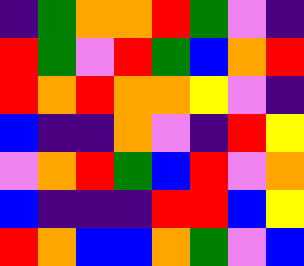[["indigo", "green", "orange", "orange", "red", "green", "violet", "indigo"], ["red", "green", "violet", "red", "green", "blue", "orange", "red"], ["red", "orange", "red", "orange", "orange", "yellow", "violet", "indigo"], ["blue", "indigo", "indigo", "orange", "violet", "indigo", "red", "yellow"], ["violet", "orange", "red", "green", "blue", "red", "violet", "orange"], ["blue", "indigo", "indigo", "indigo", "red", "red", "blue", "yellow"], ["red", "orange", "blue", "blue", "orange", "green", "violet", "blue"]]